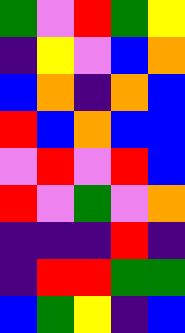[["green", "violet", "red", "green", "yellow"], ["indigo", "yellow", "violet", "blue", "orange"], ["blue", "orange", "indigo", "orange", "blue"], ["red", "blue", "orange", "blue", "blue"], ["violet", "red", "violet", "red", "blue"], ["red", "violet", "green", "violet", "orange"], ["indigo", "indigo", "indigo", "red", "indigo"], ["indigo", "red", "red", "green", "green"], ["blue", "green", "yellow", "indigo", "blue"]]